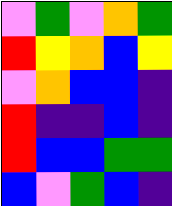[["violet", "green", "violet", "orange", "green"], ["red", "yellow", "orange", "blue", "yellow"], ["violet", "orange", "blue", "blue", "indigo"], ["red", "indigo", "indigo", "blue", "indigo"], ["red", "blue", "blue", "green", "green"], ["blue", "violet", "green", "blue", "indigo"]]